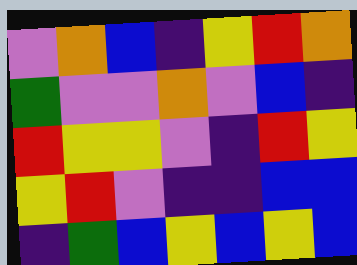[["violet", "orange", "blue", "indigo", "yellow", "red", "orange"], ["green", "violet", "violet", "orange", "violet", "blue", "indigo"], ["red", "yellow", "yellow", "violet", "indigo", "red", "yellow"], ["yellow", "red", "violet", "indigo", "indigo", "blue", "blue"], ["indigo", "green", "blue", "yellow", "blue", "yellow", "blue"]]